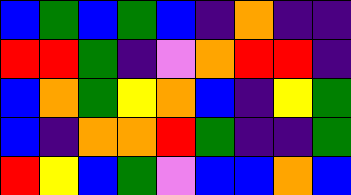[["blue", "green", "blue", "green", "blue", "indigo", "orange", "indigo", "indigo"], ["red", "red", "green", "indigo", "violet", "orange", "red", "red", "indigo"], ["blue", "orange", "green", "yellow", "orange", "blue", "indigo", "yellow", "green"], ["blue", "indigo", "orange", "orange", "red", "green", "indigo", "indigo", "green"], ["red", "yellow", "blue", "green", "violet", "blue", "blue", "orange", "blue"]]